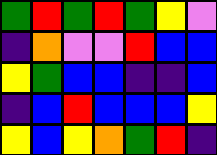[["green", "red", "green", "red", "green", "yellow", "violet"], ["indigo", "orange", "violet", "violet", "red", "blue", "blue"], ["yellow", "green", "blue", "blue", "indigo", "indigo", "blue"], ["indigo", "blue", "red", "blue", "blue", "blue", "yellow"], ["yellow", "blue", "yellow", "orange", "green", "red", "indigo"]]